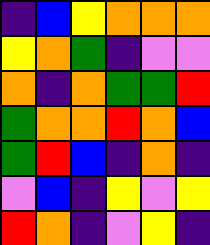[["indigo", "blue", "yellow", "orange", "orange", "orange"], ["yellow", "orange", "green", "indigo", "violet", "violet"], ["orange", "indigo", "orange", "green", "green", "red"], ["green", "orange", "orange", "red", "orange", "blue"], ["green", "red", "blue", "indigo", "orange", "indigo"], ["violet", "blue", "indigo", "yellow", "violet", "yellow"], ["red", "orange", "indigo", "violet", "yellow", "indigo"]]